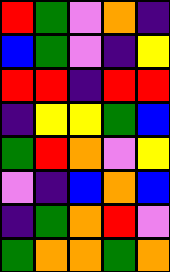[["red", "green", "violet", "orange", "indigo"], ["blue", "green", "violet", "indigo", "yellow"], ["red", "red", "indigo", "red", "red"], ["indigo", "yellow", "yellow", "green", "blue"], ["green", "red", "orange", "violet", "yellow"], ["violet", "indigo", "blue", "orange", "blue"], ["indigo", "green", "orange", "red", "violet"], ["green", "orange", "orange", "green", "orange"]]